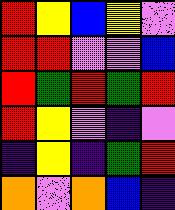[["red", "yellow", "blue", "yellow", "violet"], ["red", "red", "violet", "violet", "blue"], ["red", "green", "red", "green", "red"], ["red", "yellow", "violet", "indigo", "violet"], ["indigo", "yellow", "indigo", "green", "red"], ["orange", "violet", "orange", "blue", "indigo"]]